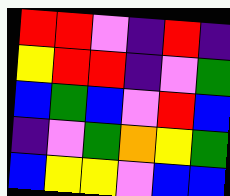[["red", "red", "violet", "indigo", "red", "indigo"], ["yellow", "red", "red", "indigo", "violet", "green"], ["blue", "green", "blue", "violet", "red", "blue"], ["indigo", "violet", "green", "orange", "yellow", "green"], ["blue", "yellow", "yellow", "violet", "blue", "blue"]]